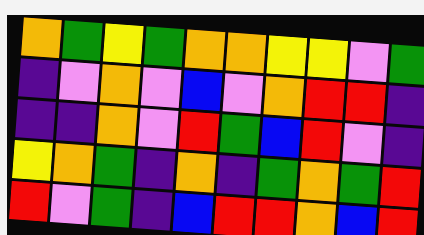[["orange", "green", "yellow", "green", "orange", "orange", "yellow", "yellow", "violet", "green"], ["indigo", "violet", "orange", "violet", "blue", "violet", "orange", "red", "red", "indigo"], ["indigo", "indigo", "orange", "violet", "red", "green", "blue", "red", "violet", "indigo"], ["yellow", "orange", "green", "indigo", "orange", "indigo", "green", "orange", "green", "red"], ["red", "violet", "green", "indigo", "blue", "red", "red", "orange", "blue", "red"]]